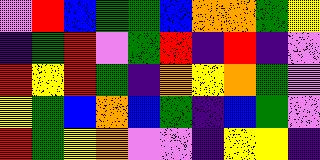[["violet", "red", "blue", "green", "green", "blue", "orange", "orange", "green", "yellow"], ["indigo", "green", "red", "violet", "green", "red", "indigo", "red", "indigo", "violet"], ["red", "yellow", "red", "green", "indigo", "orange", "yellow", "orange", "green", "violet"], ["yellow", "green", "blue", "orange", "blue", "green", "indigo", "blue", "green", "violet"], ["red", "green", "yellow", "orange", "violet", "violet", "indigo", "yellow", "yellow", "indigo"]]